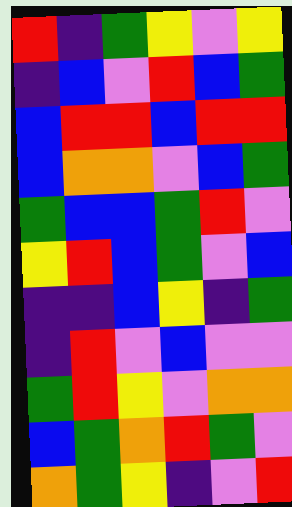[["red", "indigo", "green", "yellow", "violet", "yellow"], ["indigo", "blue", "violet", "red", "blue", "green"], ["blue", "red", "red", "blue", "red", "red"], ["blue", "orange", "orange", "violet", "blue", "green"], ["green", "blue", "blue", "green", "red", "violet"], ["yellow", "red", "blue", "green", "violet", "blue"], ["indigo", "indigo", "blue", "yellow", "indigo", "green"], ["indigo", "red", "violet", "blue", "violet", "violet"], ["green", "red", "yellow", "violet", "orange", "orange"], ["blue", "green", "orange", "red", "green", "violet"], ["orange", "green", "yellow", "indigo", "violet", "red"]]